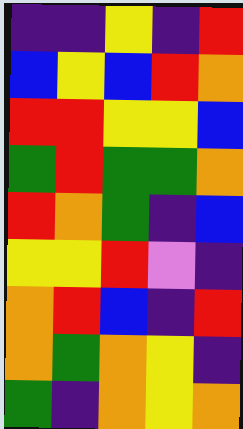[["indigo", "indigo", "yellow", "indigo", "red"], ["blue", "yellow", "blue", "red", "orange"], ["red", "red", "yellow", "yellow", "blue"], ["green", "red", "green", "green", "orange"], ["red", "orange", "green", "indigo", "blue"], ["yellow", "yellow", "red", "violet", "indigo"], ["orange", "red", "blue", "indigo", "red"], ["orange", "green", "orange", "yellow", "indigo"], ["green", "indigo", "orange", "yellow", "orange"]]